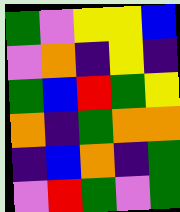[["green", "violet", "yellow", "yellow", "blue"], ["violet", "orange", "indigo", "yellow", "indigo"], ["green", "blue", "red", "green", "yellow"], ["orange", "indigo", "green", "orange", "orange"], ["indigo", "blue", "orange", "indigo", "green"], ["violet", "red", "green", "violet", "green"]]